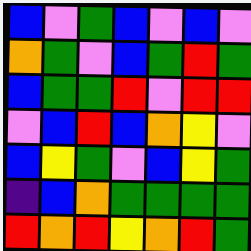[["blue", "violet", "green", "blue", "violet", "blue", "violet"], ["orange", "green", "violet", "blue", "green", "red", "green"], ["blue", "green", "green", "red", "violet", "red", "red"], ["violet", "blue", "red", "blue", "orange", "yellow", "violet"], ["blue", "yellow", "green", "violet", "blue", "yellow", "green"], ["indigo", "blue", "orange", "green", "green", "green", "green"], ["red", "orange", "red", "yellow", "orange", "red", "green"]]